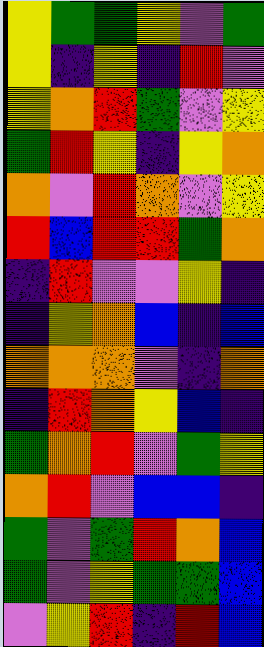[["yellow", "green", "green", "yellow", "violet", "green"], ["yellow", "indigo", "yellow", "indigo", "red", "violet"], ["yellow", "orange", "red", "green", "violet", "yellow"], ["green", "red", "yellow", "indigo", "yellow", "orange"], ["orange", "violet", "red", "orange", "violet", "yellow"], ["red", "blue", "red", "red", "green", "orange"], ["indigo", "red", "violet", "violet", "yellow", "indigo"], ["indigo", "yellow", "orange", "blue", "indigo", "blue"], ["orange", "orange", "orange", "violet", "indigo", "orange"], ["indigo", "red", "orange", "yellow", "blue", "indigo"], ["green", "orange", "red", "violet", "green", "yellow"], ["orange", "red", "violet", "blue", "blue", "indigo"], ["green", "violet", "green", "red", "orange", "blue"], ["green", "violet", "yellow", "green", "green", "blue"], ["violet", "yellow", "red", "indigo", "red", "blue"]]